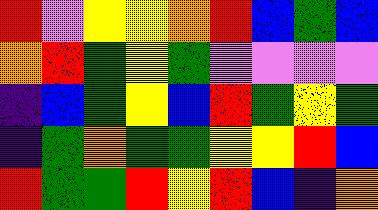[["red", "violet", "yellow", "yellow", "orange", "red", "blue", "green", "blue"], ["orange", "red", "green", "yellow", "green", "violet", "violet", "violet", "violet"], ["indigo", "blue", "green", "yellow", "blue", "red", "green", "yellow", "green"], ["indigo", "green", "orange", "green", "green", "yellow", "yellow", "red", "blue"], ["red", "green", "green", "red", "yellow", "red", "blue", "indigo", "orange"]]